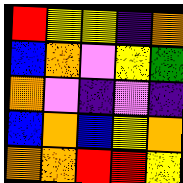[["red", "yellow", "yellow", "indigo", "orange"], ["blue", "orange", "violet", "yellow", "green"], ["orange", "violet", "indigo", "violet", "indigo"], ["blue", "orange", "blue", "yellow", "orange"], ["orange", "orange", "red", "red", "yellow"]]